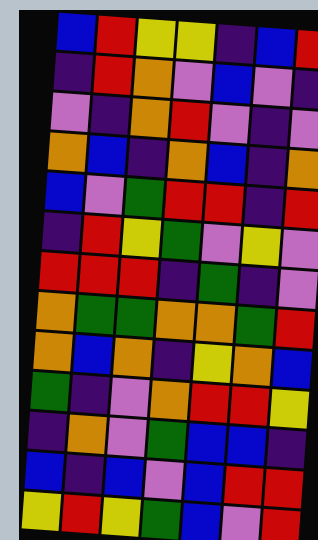[["blue", "red", "yellow", "yellow", "indigo", "blue", "red"], ["indigo", "red", "orange", "violet", "blue", "violet", "indigo"], ["violet", "indigo", "orange", "red", "violet", "indigo", "violet"], ["orange", "blue", "indigo", "orange", "blue", "indigo", "orange"], ["blue", "violet", "green", "red", "red", "indigo", "red"], ["indigo", "red", "yellow", "green", "violet", "yellow", "violet"], ["red", "red", "red", "indigo", "green", "indigo", "violet"], ["orange", "green", "green", "orange", "orange", "green", "red"], ["orange", "blue", "orange", "indigo", "yellow", "orange", "blue"], ["green", "indigo", "violet", "orange", "red", "red", "yellow"], ["indigo", "orange", "violet", "green", "blue", "blue", "indigo"], ["blue", "indigo", "blue", "violet", "blue", "red", "red"], ["yellow", "red", "yellow", "green", "blue", "violet", "red"]]